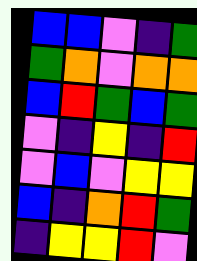[["blue", "blue", "violet", "indigo", "green"], ["green", "orange", "violet", "orange", "orange"], ["blue", "red", "green", "blue", "green"], ["violet", "indigo", "yellow", "indigo", "red"], ["violet", "blue", "violet", "yellow", "yellow"], ["blue", "indigo", "orange", "red", "green"], ["indigo", "yellow", "yellow", "red", "violet"]]